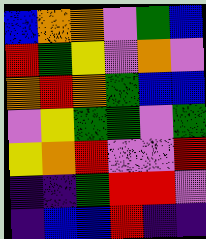[["blue", "orange", "orange", "violet", "green", "blue"], ["red", "green", "yellow", "violet", "orange", "violet"], ["orange", "red", "orange", "green", "blue", "blue"], ["violet", "yellow", "green", "green", "violet", "green"], ["yellow", "orange", "red", "violet", "violet", "red"], ["indigo", "indigo", "green", "red", "red", "violet"], ["indigo", "blue", "blue", "red", "indigo", "indigo"]]